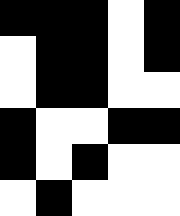[["black", "black", "black", "white", "black"], ["white", "black", "black", "white", "black"], ["white", "black", "black", "white", "white"], ["black", "white", "white", "black", "black"], ["black", "white", "black", "white", "white"], ["white", "black", "white", "white", "white"]]